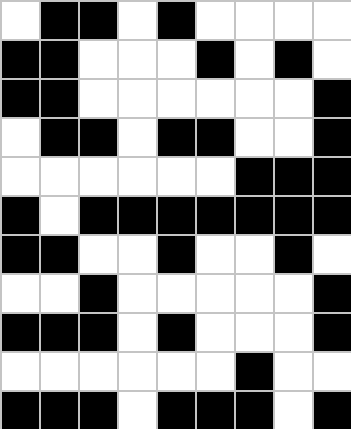[["white", "black", "black", "white", "black", "white", "white", "white", "white"], ["black", "black", "white", "white", "white", "black", "white", "black", "white"], ["black", "black", "white", "white", "white", "white", "white", "white", "black"], ["white", "black", "black", "white", "black", "black", "white", "white", "black"], ["white", "white", "white", "white", "white", "white", "black", "black", "black"], ["black", "white", "black", "black", "black", "black", "black", "black", "black"], ["black", "black", "white", "white", "black", "white", "white", "black", "white"], ["white", "white", "black", "white", "white", "white", "white", "white", "black"], ["black", "black", "black", "white", "black", "white", "white", "white", "black"], ["white", "white", "white", "white", "white", "white", "black", "white", "white"], ["black", "black", "black", "white", "black", "black", "black", "white", "black"]]